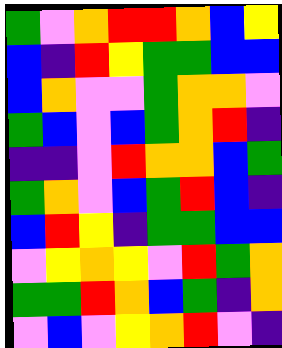[["green", "violet", "orange", "red", "red", "orange", "blue", "yellow"], ["blue", "indigo", "red", "yellow", "green", "green", "blue", "blue"], ["blue", "orange", "violet", "violet", "green", "orange", "orange", "violet"], ["green", "blue", "violet", "blue", "green", "orange", "red", "indigo"], ["indigo", "indigo", "violet", "red", "orange", "orange", "blue", "green"], ["green", "orange", "violet", "blue", "green", "red", "blue", "indigo"], ["blue", "red", "yellow", "indigo", "green", "green", "blue", "blue"], ["violet", "yellow", "orange", "yellow", "violet", "red", "green", "orange"], ["green", "green", "red", "orange", "blue", "green", "indigo", "orange"], ["violet", "blue", "violet", "yellow", "orange", "red", "violet", "indigo"]]